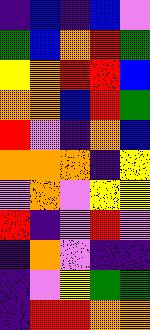[["indigo", "blue", "indigo", "blue", "violet"], ["green", "blue", "orange", "red", "green"], ["yellow", "orange", "red", "red", "blue"], ["orange", "orange", "blue", "red", "green"], ["red", "violet", "indigo", "orange", "blue"], ["orange", "orange", "orange", "indigo", "yellow"], ["violet", "orange", "violet", "yellow", "yellow"], ["red", "indigo", "violet", "red", "violet"], ["indigo", "orange", "violet", "indigo", "indigo"], ["indigo", "violet", "yellow", "green", "green"], ["indigo", "red", "red", "orange", "orange"]]